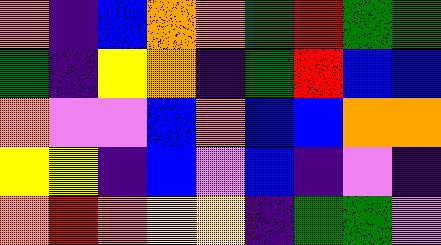[["orange", "indigo", "blue", "orange", "orange", "green", "red", "green", "green"], ["green", "indigo", "yellow", "orange", "indigo", "green", "red", "blue", "blue"], ["orange", "violet", "violet", "blue", "orange", "blue", "blue", "orange", "orange"], ["yellow", "yellow", "indigo", "blue", "violet", "blue", "indigo", "violet", "indigo"], ["orange", "red", "orange", "yellow", "yellow", "indigo", "green", "green", "violet"]]